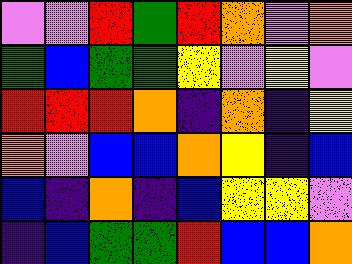[["violet", "violet", "red", "green", "red", "orange", "violet", "orange"], ["green", "blue", "green", "green", "yellow", "violet", "yellow", "violet"], ["red", "red", "red", "orange", "indigo", "orange", "indigo", "yellow"], ["orange", "violet", "blue", "blue", "orange", "yellow", "indigo", "blue"], ["blue", "indigo", "orange", "indigo", "blue", "yellow", "yellow", "violet"], ["indigo", "blue", "green", "green", "red", "blue", "blue", "orange"]]